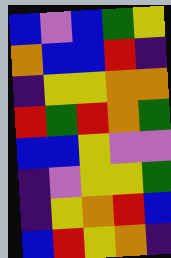[["blue", "violet", "blue", "green", "yellow"], ["orange", "blue", "blue", "red", "indigo"], ["indigo", "yellow", "yellow", "orange", "orange"], ["red", "green", "red", "orange", "green"], ["blue", "blue", "yellow", "violet", "violet"], ["indigo", "violet", "yellow", "yellow", "green"], ["indigo", "yellow", "orange", "red", "blue"], ["blue", "red", "yellow", "orange", "indigo"]]